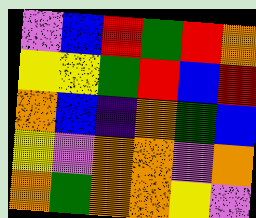[["violet", "blue", "red", "green", "red", "orange"], ["yellow", "yellow", "green", "red", "blue", "red"], ["orange", "blue", "indigo", "orange", "green", "blue"], ["yellow", "violet", "orange", "orange", "violet", "orange"], ["orange", "green", "orange", "orange", "yellow", "violet"]]